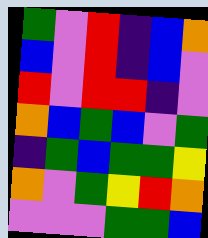[["green", "violet", "red", "indigo", "blue", "orange"], ["blue", "violet", "red", "indigo", "blue", "violet"], ["red", "violet", "red", "red", "indigo", "violet"], ["orange", "blue", "green", "blue", "violet", "green"], ["indigo", "green", "blue", "green", "green", "yellow"], ["orange", "violet", "green", "yellow", "red", "orange"], ["violet", "violet", "violet", "green", "green", "blue"]]